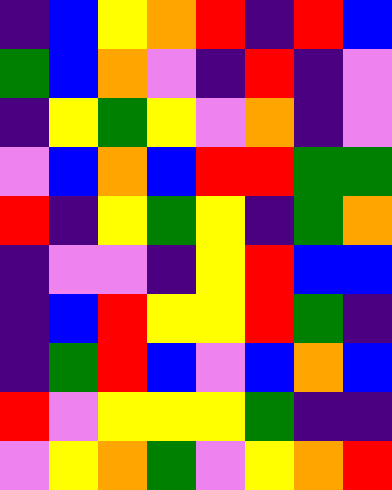[["indigo", "blue", "yellow", "orange", "red", "indigo", "red", "blue"], ["green", "blue", "orange", "violet", "indigo", "red", "indigo", "violet"], ["indigo", "yellow", "green", "yellow", "violet", "orange", "indigo", "violet"], ["violet", "blue", "orange", "blue", "red", "red", "green", "green"], ["red", "indigo", "yellow", "green", "yellow", "indigo", "green", "orange"], ["indigo", "violet", "violet", "indigo", "yellow", "red", "blue", "blue"], ["indigo", "blue", "red", "yellow", "yellow", "red", "green", "indigo"], ["indigo", "green", "red", "blue", "violet", "blue", "orange", "blue"], ["red", "violet", "yellow", "yellow", "yellow", "green", "indigo", "indigo"], ["violet", "yellow", "orange", "green", "violet", "yellow", "orange", "red"]]